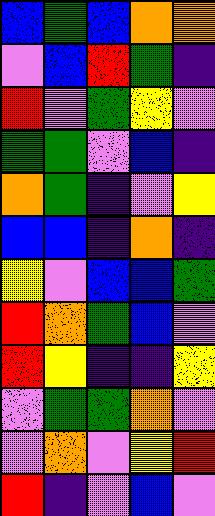[["blue", "green", "blue", "orange", "orange"], ["violet", "blue", "red", "green", "indigo"], ["red", "violet", "green", "yellow", "violet"], ["green", "green", "violet", "blue", "indigo"], ["orange", "green", "indigo", "violet", "yellow"], ["blue", "blue", "indigo", "orange", "indigo"], ["yellow", "violet", "blue", "blue", "green"], ["red", "orange", "green", "blue", "violet"], ["red", "yellow", "indigo", "indigo", "yellow"], ["violet", "green", "green", "orange", "violet"], ["violet", "orange", "violet", "yellow", "red"], ["red", "indigo", "violet", "blue", "violet"]]